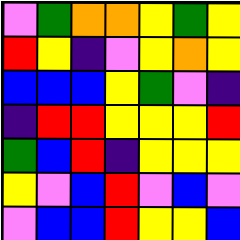[["violet", "green", "orange", "orange", "yellow", "green", "yellow"], ["red", "yellow", "indigo", "violet", "yellow", "orange", "yellow"], ["blue", "blue", "blue", "yellow", "green", "violet", "indigo"], ["indigo", "red", "red", "yellow", "yellow", "yellow", "red"], ["green", "blue", "red", "indigo", "yellow", "yellow", "yellow"], ["yellow", "violet", "blue", "red", "violet", "blue", "violet"], ["violet", "blue", "blue", "red", "yellow", "yellow", "blue"]]